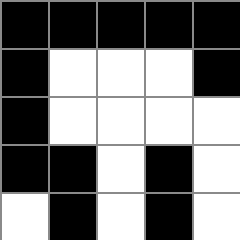[["black", "black", "black", "black", "black"], ["black", "white", "white", "white", "black"], ["black", "white", "white", "white", "white"], ["black", "black", "white", "black", "white"], ["white", "black", "white", "black", "white"]]